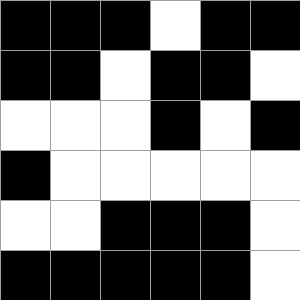[["black", "black", "black", "white", "black", "black"], ["black", "black", "white", "black", "black", "white"], ["white", "white", "white", "black", "white", "black"], ["black", "white", "white", "white", "white", "white"], ["white", "white", "black", "black", "black", "white"], ["black", "black", "black", "black", "black", "white"]]